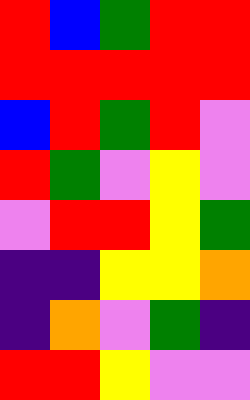[["red", "blue", "green", "red", "red"], ["red", "red", "red", "red", "red"], ["blue", "red", "green", "red", "violet"], ["red", "green", "violet", "yellow", "violet"], ["violet", "red", "red", "yellow", "green"], ["indigo", "indigo", "yellow", "yellow", "orange"], ["indigo", "orange", "violet", "green", "indigo"], ["red", "red", "yellow", "violet", "violet"]]